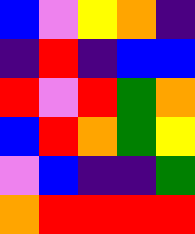[["blue", "violet", "yellow", "orange", "indigo"], ["indigo", "red", "indigo", "blue", "blue"], ["red", "violet", "red", "green", "orange"], ["blue", "red", "orange", "green", "yellow"], ["violet", "blue", "indigo", "indigo", "green"], ["orange", "red", "red", "red", "red"]]